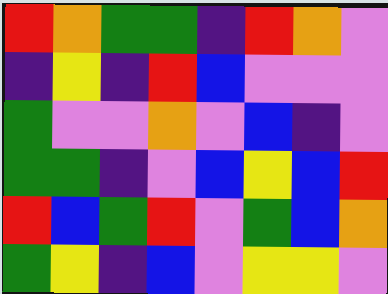[["red", "orange", "green", "green", "indigo", "red", "orange", "violet"], ["indigo", "yellow", "indigo", "red", "blue", "violet", "violet", "violet"], ["green", "violet", "violet", "orange", "violet", "blue", "indigo", "violet"], ["green", "green", "indigo", "violet", "blue", "yellow", "blue", "red"], ["red", "blue", "green", "red", "violet", "green", "blue", "orange"], ["green", "yellow", "indigo", "blue", "violet", "yellow", "yellow", "violet"]]